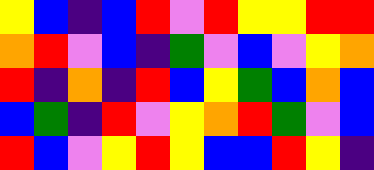[["yellow", "blue", "indigo", "blue", "red", "violet", "red", "yellow", "yellow", "red", "red"], ["orange", "red", "violet", "blue", "indigo", "green", "violet", "blue", "violet", "yellow", "orange"], ["red", "indigo", "orange", "indigo", "red", "blue", "yellow", "green", "blue", "orange", "blue"], ["blue", "green", "indigo", "red", "violet", "yellow", "orange", "red", "green", "violet", "blue"], ["red", "blue", "violet", "yellow", "red", "yellow", "blue", "blue", "red", "yellow", "indigo"]]